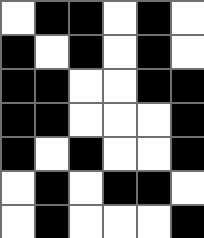[["white", "black", "black", "white", "black", "white"], ["black", "white", "black", "white", "black", "white"], ["black", "black", "white", "white", "black", "black"], ["black", "black", "white", "white", "white", "black"], ["black", "white", "black", "white", "white", "black"], ["white", "black", "white", "black", "black", "white"], ["white", "black", "white", "white", "white", "black"]]